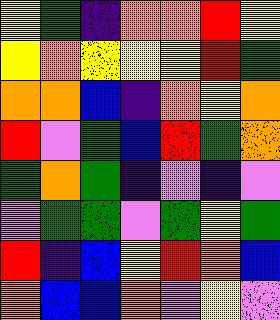[["yellow", "green", "indigo", "orange", "orange", "red", "yellow"], ["yellow", "orange", "yellow", "yellow", "yellow", "red", "green"], ["orange", "orange", "blue", "indigo", "orange", "yellow", "orange"], ["red", "violet", "green", "blue", "red", "green", "orange"], ["green", "orange", "green", "indigo", "violet", "indigo", "violet"], ["violet", "green", "green", "violet", "green", "yellow", "green"], ["red", "indigo", "blue", "yellow", "red", "orange", "blue"], ["orange", "blue", "blue", "orange", "violet", "yellow", "violet"]]